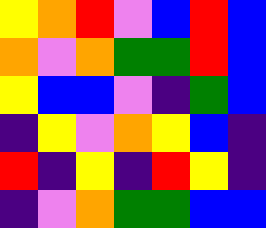[["yellow", "orange", "red", "violet", "blue", "red", "blue"], ["orange", "violet", "orange", "green", "green", "red", "blue"], ["yellow", "blue", "blue", "violet", "indigo", "green", "blue"], ["indigo", "yellow", "violet", "orange", "yellow", "blue", "indigo"], ["red", "indigo", "yellow", "indigo", "red", "yellow", "indigo"], ["indigo", "violet", "orange", "green", "green", "blue", "blue"]]